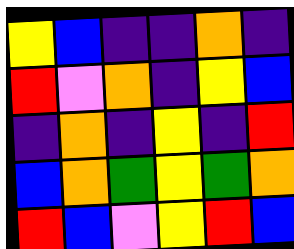[["yellow", "blue", "indigo", "indigo", "orange", "indigo"], ["red", "violet", "orange", "indigo", "yellow", "blue"], ["indigo", "orange", "indigo", "yellow", "indigo", "red"], ["blue", "orange", "green", "yellow", "green", "orange"], ["red", "blue", "violet", "yellow", "red", "blue"]]